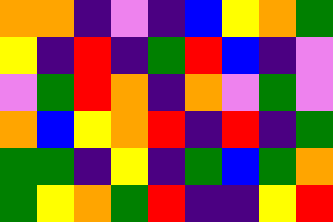[["orange", "orange", "indigo", "violet", "indigo", "blue", "yellow", "orange", "green"], ["yellow", "indigo", "red", "indigo", "green", "red", "blue", "indigo", "violet"], ["violet", "green", "red", "orange", "indigo", "orange", "violet", "green", "violet"], ["orange", "blue", "yellow", "orange", "red", "indigo", "red", "indigo", "green"], ["green", "green", "indigo", "yellow", "indigo", "green", "blue", "green", "orange"], ["green", "yellow", "orange", "green", "red", "indigo", "indigo", "yellow", "red"]]